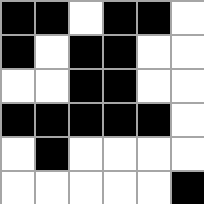[["black", "black", "white", "black", "black", "white"], ["black", "white", "black", "black", "white", "white"], ["white", "white", "black", "black", "white", "white"], ["black", "black", "black", "black", "black", "white"], ["white", "black", "white", "white", "white", "white"], ["white", "white", "white", "white", "white", "black"]]